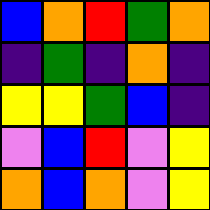[["blue", "orange", "red", "green", "orange"], ["indigo", "green", "indigo", "orange", "indigo"], ["yellow", "yellow", "green", "blue", "indigo"], ["violet", "blue", "red", "violet", "yellow"], ["orange", "blue", "orange", "violet", "yellow"]]